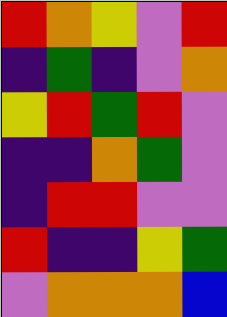[["red", "orange", "yellow", "violet", "red"], ["indigo", "green", "indigo", "violet", "orange"], ["yellow", "red", "green", "red", "violet"], ["indigo", "indigo", "orange", "green", "violet"], ["indigo", "red", "red", "violet", "violet"], ["red", "indigo", "indigo", "yellow", "green"], ["violet", "orange", "orange", "orange", "blue"]]